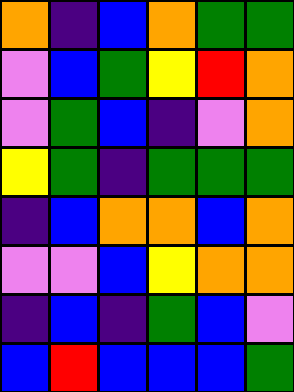[["orange", "indigo", "blue", "orange", "green", "green"], ["violet", "blue", "green", "yellow", "red", "orange"], ["violet", "green", "blue", "indigo", "violet", "orange"], ["yellow", "green", "indigo", "green", "green", "green"], ["indigo", "blue", "orange", "orange", "blue", "orange"], ["violet", "violet", "blue", "yellow", "orange", "orange"], ["indigo", "blue", "indigo", "green", "blue", "violet"], ["blue", "red", "blue", "blue", "blue", "green"]]